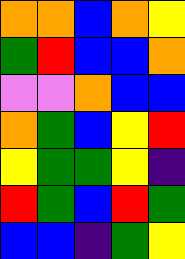[["orange", "orange", "blue", "orange", "yellow"], ["green", "red", "blue", "blue", "orange"], ["violet", "violet", "orange", "blue", "blue"], ["orange", "green", "blue", "yellow", "red"], ["yellow", "green", "green", "yellow", "indigo"], ["red", "green", "blue", "red", "green"], ["blue", "blue", "indigo", "green", "yellow"]]